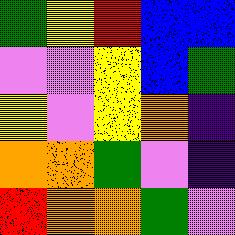[["green", "yellow", "red", "blue", "blue"], ["violet", "violet", "yellow", "blue", "green"], ["yellow", "violet", "yellow", "orange", "indigo"], ["orange", "orange", "green", "violet", "indigo"], ["red", "orange", "orange", "green", "violet"]]